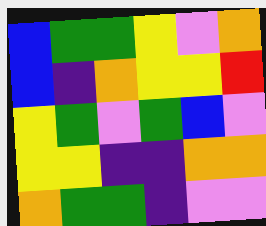[["blue", "green", "green", "yellow", "violet", "orange"], ["blue", "indigo", "orange", "yellow", "yellow", "red"], ["yellow", "green", "violet", "green", "blue", "violet"], ["yellow", "yellow", "indigo", "indigo", "orange", "orange"], ["orange", "green", "green", "indigo", "violet", "violet"]]